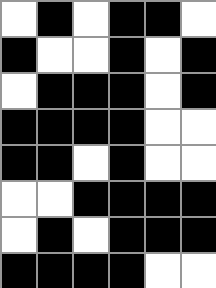[["white", "black", "white", "black", "black", "white"], ["black", "white", "white", "black", "white", "black"], ["white", "black", "black", "black", "white", "black"], ["black", "black", "black", "black", "white", "white"], ["black", "black", "white", "black", "white", "white"], ["white", "white", "black", "black", "black", "black"], ["white", "black", "white", "black", "black", "black"], ["black", "black", "black", "black", "white", "white"]]